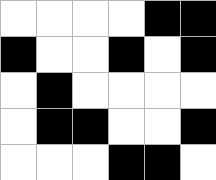[["white", "white", "white", "white", "black", "black"], ["black", "white", "white", "black", "white", "black"], ["white", "black", "white", "white", "white", "white"], ["white", "black", "black", "white", "white", "black"], ["white", "white", "white", "black", "black", "white"]]